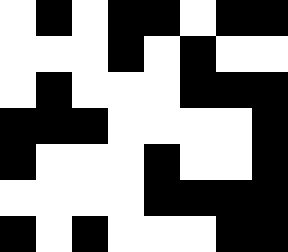[["white", "black", "white", "black", "black", "white", "black", "black"], ["white", "white", "white", "black", "white", "black", "white", "white"], ["white", "black", "white", "white", "white", "black", "black", "black"], ["black", "black", "black", "white", "white", "white", "white", "black"], ["black", "white", "white", "white", "black", "white", "white", "black"], ["white", "white", "white", "white", "black", "black", "black", "black"], ["black", "white", "black", "white", "white", "white", "black", "black"]]